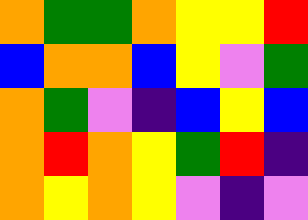[["orange", "green", "green", "orange", "yellow", "yellow", "red"], ["blue", "orange", "orange", "blue", "yellow", "violet", "green"], ["orange", "green", "violet", "indigo", "blue", "yellow", "blue"], ["orange", "red", "orange", "yellow", "green", "red", "indigo"], ["orange", "yellow", "orange", "yellow", "violet", "indigo", "violet"]]